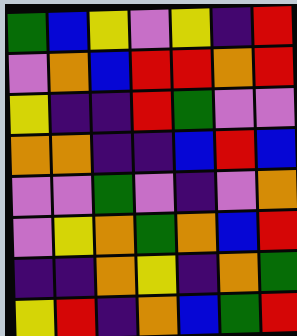[["green", "blue", "yellow", "violet", "yellow", "indigo", "red"], ["violet", "orange", "blue", "red", "red", "orange", "red"], ["yellow", "indigo", "indigo", "red", "green", "violet", "violet"], ["orange", "orange", "indigo", "indigo", "blue", "red", "blue"], ["violet", "violet", "green", "violet", "indigo", "violet", "orange"], ["violet", "yellow", "orange", "green", "orange", "blue", "red"], ["indigo", "indigo", "orange", "yellow", "indigo", "orange", "green"], ["yellow", "red", "indigo", "orange", "blue", "green", "red"]]